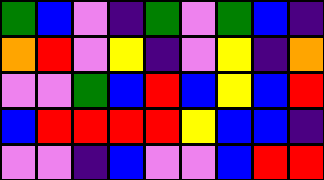[["green", "blue", "violet", "indigo", "green", "violet", "green", "blue", "indigo"], ["orange", "red", "violet", "yellow", "indigo", "violet", "yellow", "indigo", "orange"], ["violet", "violet", "green", "blue", "red", "blue", "yellow", "blue", "red"], ["blue", "red", "red", "red", "red", "yellow", "blue", "blue", "indigo"], ["violet", "violet", "indigo", "blue", "violet", "violet", "blue", "red", "red"]]